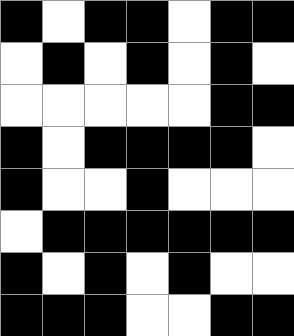[["black", "white", "black", "black", "white", "black", "black"], ["white", "black", "white", "black", "white", "black", "white"], ["white", "white", "white", "white", "white", "black", "black"], ["black", "white", "black", "black", "black", "black", "white"], ["black", "white", "white", "black", "white", "white", "white"], ["white", "black", "black", "black", "black", "black", "black"], ["black", "white", "black", "white", "black", "white", "white"], ["black", "black", "black", "white", "white", "black", "black"]]